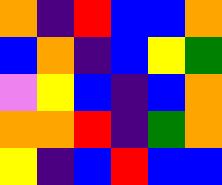[["orange", "indigo", "red", "blue", "blue", "orange"], ["blue", "orange", "indigo", "blue", "yellow", "green"], ["violet", "yellow", "blue", "indigo", "blue", "orange"], ["orange", "orange", "red", "indigo", "green", "orange"], ["yellow", "indigo", "blue", "red", "blue", "blue"]]